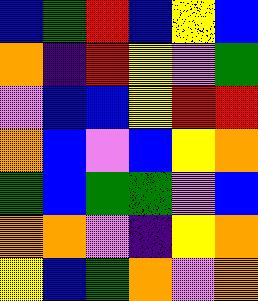[["blue", "green", "red", "blue", "yellow", "blue"], ["orange", "indigo", "red", "yellow", "violet", "green"], ["violet", "blue", "blue", "yellow", "red", "red"], ["orange", "blue", "violet", "blue", "yellow", "orange"], ["green", "blue", "green", "green", "violet", "blue"], ["orange", "orange", "violet", "indigo", "yellow", "orange"], ["yellow", "blue", "green", "orange", "violet", "orange"]]